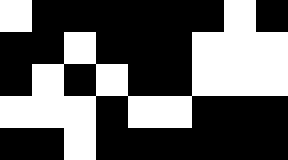[["white", "black", "black", "black", "black", "black", "black", "white", "black"], ["black", "black", "white", "black", "black", "black", "white", "white", "white"], ["black", "white", "black", "white", "black", "black", "white", "white", "white"], ["white", "white", "white", "black", "white", "white", "black", "black", "black"], ["black", "black", "white", "black", "black", "black", "black", "black", "black"]]